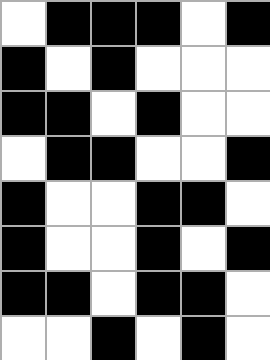[["white", "black", "black", "black", "white", "black"], ["black", "white", "black", "white", "white", "white"], ["black", "black", "white", "black", "white", "white"], ["white", "black", "black", "white", "white", "black"], ["black", "white", "white", "black", "black", "white"], ["black", "white", "white", "black", "white", "black"], ["black", "black", "white", "black", "black", "white"], ["white", "white", "black", "white", "black", "white"]]